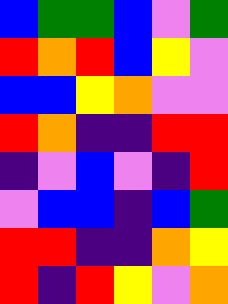[["blue", "green", "green", "blue", "violet", "green"], ["red", "orange", "red", "blue", "yellow", "violet"], ["blue", "blue", "yellow", "orange", "violet", "violet"], ["red", "orange", "indigo", "indigo", "red", "red"], ["indigo", "violet", "blue", "violet", "indigo", "red"], ["violet", "blue", "blue", "indigo", "blue", "green"], ["red", "red", "indigo", "indigo", "orange", "yellow"], ["red", "indigo", "red", "yellow", "violet", "orange"]]